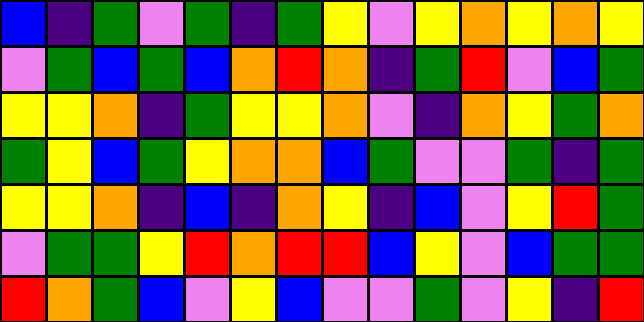[["blue", "indigo", "green", "violet", "green", "indigo", "green", "yellow", "violet", "yellow", "orange", "yellow", "orange", "yellow"], ["violet", "green", "blue", "green", "blue", "orange", "red", "orange", "indigo", "green", "red", "violet", "blue", "green"], ["yellow", "yellow", "orange", "indigo", "green", "yellow", "yellow", "orange", "violet", "indigo", "orange", "yellow", "green", "orange"], ["green", "yellow", "blue", "green", "yellow", "orange", "orange", "blue", "green", "violet", "violet", "green", "indigo", "green"], ["yellow", "yellow", "orange", "indigo", "blue", "indigo", "orange", "yellow", "indigo", "blue", "violet", "yellow", "red", "green"], ["violet", "green", "green", "yellow", "red", "orange", "red", "red", "blue", "yellow", "violet", "blue", "green", "green"], ["red", "orange", "green", "blue", "violet", "yellow", "blue", "violet", "violet", "green", "violet", "yellow", "indigo", "red"]]